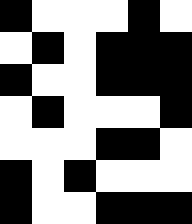[["black", "white", "white", "white", "black", "white"], ["white", "black", "white", "black", "black", "black"], ["black", "white", "white", "black", "black", "black"], ["white", "black", "white", "white", "white", "black"], ["white", "white", "white", "black", "black", "white"], ["black", "white", "black", "white", "white", "white"], ["black", "white", "white", "black", "black", "black"]]